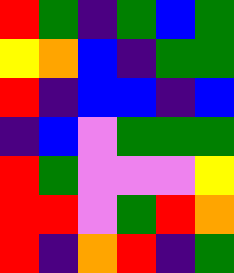[["red", "green", "indigo", "green", "blue", "green"], ["yellow", "orange", "blue", "indigo", "green", "green"], ["red", "indigo", "blue", "blue", "indigo", "blue"], ["indigo", "blue", "violet", "green", "green", "green"], ["red", "green", "violet", "violet", "violet", "yellow"], ["red", "red", "violet", "green", "red", "orange"], ["red", "indigo", "orange", "red", "indigo", "green"]]